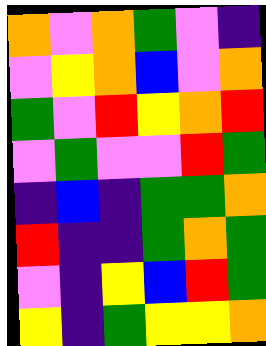[["orange", "violet", "orange", "green", "violet", "indigo"], ["violet", "yellow", "orange", "blue", "violet", "orange"], ["green", "violet", "red", "yellow", "orange", "red"], ["violet", "green", "violet", "violet", "red", "green"], ["indigo", "blue", "indigo", "green", "green", "orange"], ["red", "indigo", "indigo", "green", "orange", "green"], ["violet", "indigo", "yellow", "blue", "red", "green"], ["yellow", "indigo", "green", "yellow", "yellow", "orange"]]